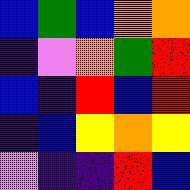[["blue", "green", "blue", "orange", "orange"], ["indigo", "violet", "orange", "green", "red"], ["blue", "indigo", "red", "blue", "red"], ["indigo", "blue", "yellow", "orange", "yellow"], ["violet", "indigo", "indigo", "red", "blue"]]